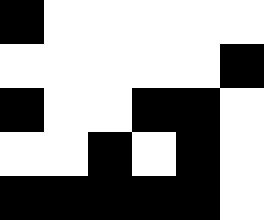[["black", "white", "white", "white", "white", "white"], ["white", "white", "white", "white", "white", "black"], ["black", "white", "white", "black", "black", "white"], ["white", "white", "black", "white", "black", "white"], ["black", "black", "black", "black", "black", "white"]]